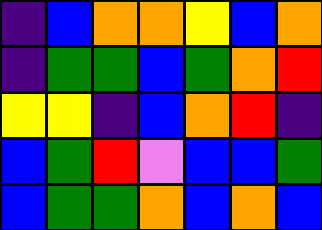[["indigo", "blue", "orange", "orange", "yellow", "blue", "orange"], ["indigo", "green", "green", "blue", "green", "orange", "red"], ["yellow", "yellow", "indigo", "blue", "orange", "red", "indigo"], ["blue", "green", "red", "violet", "blue", "blue", "green"], ["blue", "green", "green", "orange", "blue", "orange", "blue"]]